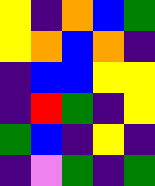[["yellow", "indigo", "orange", "blue", "green"], ["yellow", "orange", "blue", "orange", "indigo"], ["indigo", "blue", "blue", "yellow", "yellow"], ["indigo", "red", "green", "indigo", "yellow"], ["green", "blue", "indigo", "yellow", "indigo"], ["indigo", "violet", "green", "indigo", "green"]]